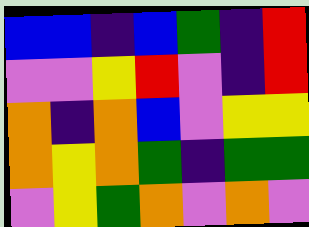[["blue", "blue", "indigo", "blue", "green", "indigo", "red"], ["violet", "violet", "yellow", "red", "violet", "indigo", "red"], ["orange", "indigo", "orange", "blue", "violet", "yellow", "yellow"], ["orange", "yellow", "orange", "green", "indigo", "green", "green"], ["violet", "yellow", "green", "orange", "violet", "orange", "violet"]]